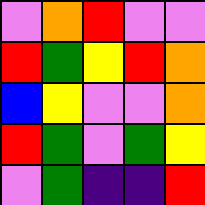[["violet", "orange", "red", "violet", "violet"], ["red", "green", "yellow", "red", "orange"], ["blue", "yellow", "violet", "violet", "orange"], ["red", "green", "violet", "green", "yellow"], ["violet", "green", "indigo", "indigo", "red"]]